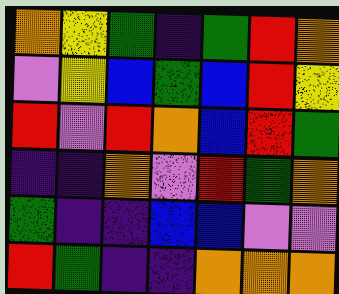[["orange", "yellow", "green", "indigo", "green", "red", "orange"], ["violet", "yellow", "blue", "green", "blue", "red", "yellow"], ["red", "violet", "red", "orange", "blue", "red", "green"], ["indigo", "indigo", "orange", "violet", "red", "green", "orange"], ["green", "indigo", "indigo", "blue", "blue", "violet", "violet"], ["red", "green", "indigo", "indigo", "orange", "orange", "orange"]]